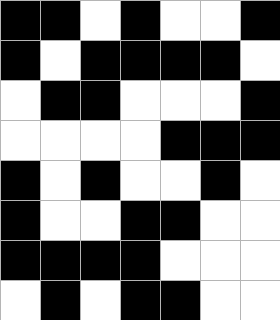[["black", "black", "white", "black", "white", "white", "black"], ["black", "white", "black", "black", "black", "black", "white"], ["white", "black", "black", "white", "white", "white", "black"], ["white", "white", "white", "white", "black", "black", "black"], ["black", "white", "black", "white", "white", "black", "white"], ["black", "white", "white", "black", "black", "white", "white"], ["black", "black", "black", "black", "white", "white", "white"], ["white", "black", "white", "black", "black", "white", "white"]]